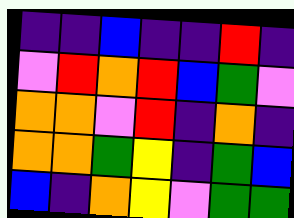[["indigo", "indigo", "blue", "indigo", "indigo", "red", "indigo"], ["violet", "red", "orange", "red", "blue", "green", "violet"], ["orange", "orange", "violet", "red", "indigo", "orange", "indigo"], ["orange", "orange", "green", "yellow", "indigo", "green", "blue"], ["blue", "indigo", "orange", "yellow", "violet", "green", "green"]]